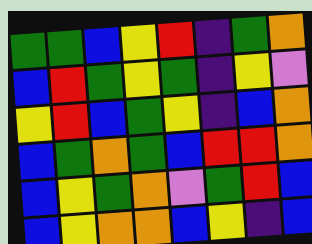[["green", "green", "blue", "yellow", "red", "indigo", "green", "orange"], ["blue", "red", "green", "yellow", "green", "indigo", "yellow", "violet"], ["yellow", "red", "blue", "green", "yellow", "indigo", "blue", "orange"], ["blue", "green", "orange", "green", "blue", "red", "red", "orange"], ["blue", "yellow", "green", "orange", "violet", "green", "red", "blue"], ["blue", "yellow", "orange", "orange", "blue", "yellow", "indigo", "blue"]]